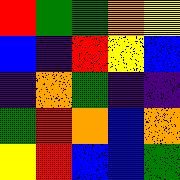[["red", "green", "green", "orange", "yellow"], ["blue", "indigo", "red", "yellow", "blue"], ["indigo", "orange", "green", "indigo", "indigo"], ["green", "red", "orange", "blue", "orange"], ["yellow", "red", "blue", "blue", "green"]]